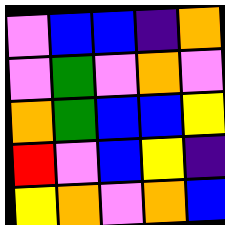[["violet", "blue", "blue", "indigo", "orange"], ["violet", "green", "violet", "orange", "violet"], ["orange", "green", "blue", "blue", "yellow"], ["red", "violet", "blue", "yellow", "indigo"], ["yellow", "orange", "violet", "orange", "blue"]]